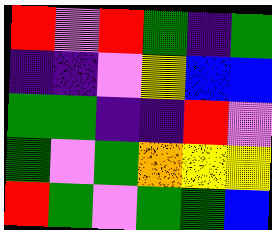[["red", "violet", "red", "green", "indigo", "green"], ["indigo", "indigo", "violet", "yellow", "blue", "blue"], ["green", "green", "indigo", "indigo", "red", "violet"], ["green", "violet", "green", "orange", "yellow", "yellow"], ["red", "green", "violet", "green", "green", "blue"]]